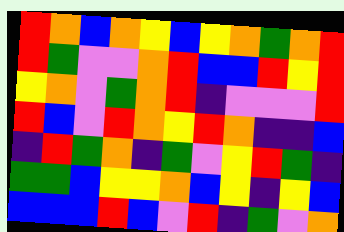[["red", "orange", "blue", "orange", "yellow", "blue", "yellow", "orange", "green", "orange", "red"], ["red", "green", "violet", "violet", "orange", "red", "blue", "blue", "red", "yellow", "red"], ["yellow", "orange", "violet", "green", "orange", "red", "indigo", "violet", "violet", "violet", "red"], ["red", "blue", "violet", "red", "orange", "yellow", "red", "orange", "indigo", "indigo", "blue"], ["indigo", "red", "green", "orange", "indigo", "green", "violet", "yellow", "red", "green", "indigo"], ["green", "green", "blue", "yellow", "yellow", "orange", "blue", "yellow", "indigo", "yellow", "blue"], ["blue", "blue", "blue", "red", "blue", "violet", "red", "indigo", "green", "violet", "orange"]]